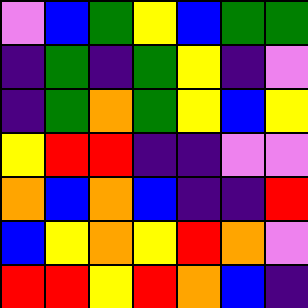[["violet", "blue", "green", "yellow", "blue", "green", "green"], ["indigo", "green", "indigo", "green", "yellow", "indigo", "violet"], ["indigo", "green", "orange", "green", "yellow", "blue", "yellow"], ["yellow", "red", "red", "indigo", "indigo", "violet", "violet"], ["orange", "blue", "orange", "blue", "indigo", "indigo", "red"], ["blue", "yellow", "orange", "yellow", "red", "orange", "violet"], ["red", "red", "yellow", "red", "orange", "blue", "indigo"]]